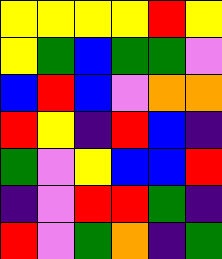[["yellow", "yellow", "yellow", "yellow", "red", "yellow"], ["yellow", "green", "blue", "green", "green", "violet"], ["blue", "red", "blue", "violet", "orange", "orange"], ["red", "yellow", "indigo", "red", "blue", "indigo"], ["green", "violet", "yellow", "blue", "blue", "red"], ["indigo", "violet", "red", "red", "green", "indigo"], ["red", "violet", "green", "orange", "indigo", "green"]]